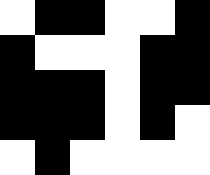[["white", "black", "black", "white", "white", "black"], ["black", "white", "white", "white", "black", "black"], ["black", "black", "black", "white", "black", "black"], ["black", "black", "black", "white", "black", "white"], ["white", "black", "white", "white", "white", "white"]]